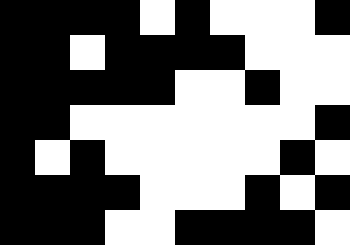[["black", "black", "black", "black", "white", "black", "white", "white", "white", "black"], ["black", "black", "white", "black", "black", "black", "black", "white", "white", "white"], ["black", "black", "black", "black", "black", "white", "white", "black", "white", "white"], ["black", "black", "white", "white", "white", "white", "white", "white", "white", "black"], ["black", "white", "black", "white", "white", "white", "white", "white", "black", "white"], ["black", "black", "black", "black", "white", "white", "white", "black", "white", "black"], ["black", "black", "black", "white", "white", "black", "black", "black", "black", "white"]]